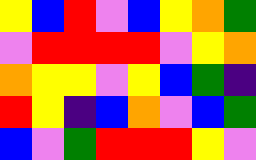[["yellow", "blue", "red", "violet", "blue", "yellow", "orange", "green"], ["violet", "red", "red", "red", "red", "violet", "yellow", "orange"], ["orange", "yellow", "yellow", "violet", "yellow", "blue", "green", "indigo"], ["red", "yellow", "indigo", "blue", "orange", "violet", "blue", "green"], ["blue", "violet", "green", "red", "red", "red", "yellow", "violet"]]